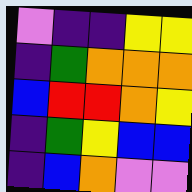[["violet", "indigo", "indigo", "yellow", "yellow"], ["indigo", "green", "orange", "orange", "orange"], ["blue", "red", "red", "orange", "yellow"], ["indigo", "green", "yellow", "blue", "blue"], ["indigo", "blue", "orange", "violet", "violet"]]